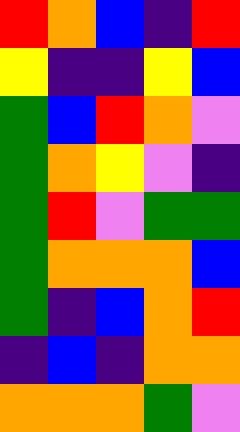[["red", "orange", "blue", "indigo", "red"], ["yellow", "indigo", "indigo", "yellow", "blue"], ["green", "blue", "red", "orange", "violet"], ["green", "orange", "yellow", "violet", "indigo"], ["green", "red", "violet", "green", "green"], ["green", "orange", "orange", "orange", "blue"], ["green", "indigo", "blue", "orange", "red"], ["indigo", "blue", "indigo", "orange", "orange"], ["orange", "orange", "orange", "green", "violet"]]